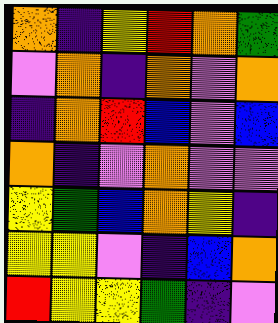[["orange", "indigo", "yellow", "red", "orange", "green"], ["violet", "orange", "indigo", "orange", "violet", "orange"], ["indigo", "orange", "red", "blue", "violet", "blue"], ["orange", "indigo", "violet", "orange", "violet", "violet"], ["yellow", "green", "blue", "orange", "yellow", "indigo"], ["yellow", "yellow", "violet", "indigo", "blue", "orange"], ["red", "yellow", "yellow", "green", "indigo", "violet"]]